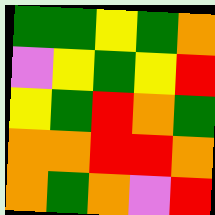[["green", "green", "yellow", "green", "orange"], ["violet", "yellow", "green", "yellow", "red"], ["yellow", "green", "red", "orange", "green"], ["orange", "orange", "red", "red", "orange"], ["orange", "green", "orange", "violet", "red"]]